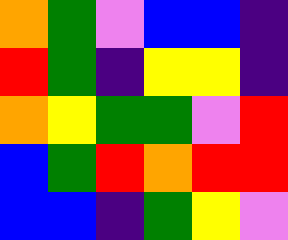[["orange", "green", "violet", "blue", "blue", "indigo"], ["red", "green", "indigo", "yellow", "yellow", "indigo"], ["orange", "yellow", "green", "green", "violet", "red"], ["blue", "green", "red", "orange", "red", "red"], ["blue", "blue", "indigo", "green", "yellow", "violet"]]